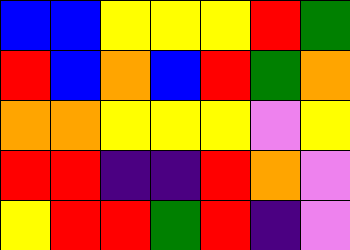[["blue", "blue", "yellow", "yellow", "yellow", "red", "green"], ["red", "blue", "orange", "blue", "red", "green", "orange"], ["orange", "orange", "yellow", "yellow", "yellow", "violet", "yellow"], ["red", "red", "indigo", "indigo", "red", "orange", "violet"], ["yellow", "red", "red", "green", "red", "indigo", "violet"]]